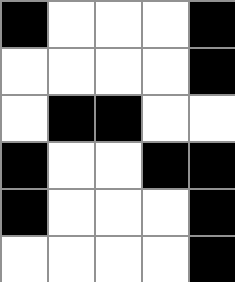[["black", "white", "white", "white", "black"], ["white", "white", "white", "white", "black"], ["white", "black", "black", "white", "white"], ["black", "white", "white", "black", "black"], ["black", "white", "white", "white", "black"], ["white", "white", "white", "white", "black"]]